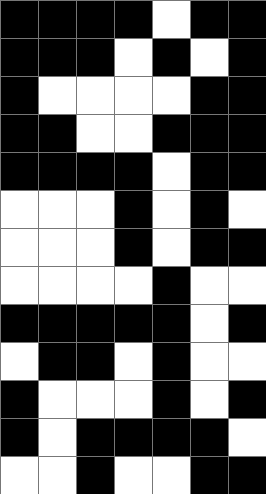[["black", "black", "black", "black", "white", "black", "black"], ["black", "black", "black", "white", "black", "white", "black"], ["black", "white", "white", "white", "white", "black", "black"], ["black", "black", "white", "white", "black", "black", "black"], ["black", "black", "black", "black", "white", "black", "black"], ["white", "white", "white", "black", "white", "black", "white"], ["white", "white", "white", "black", "white", "black", "black"], ["white", "white", "white", "white", "black", "white", "white"], ["black", "black", "black", "black", "black", "white", "black"], ["white", "black", "black", "white", "black", "white", "white"], ["black", "white", "white", "white", "black", "white", "black"], ["black", "white", "black", "black", "black", "black", "white"], ["white", "white", "black", "white", "white", "black", "black"]]